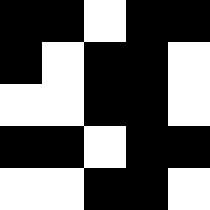[["black", "black", "white", "black", "black"], ["black", "white", "black", "black", "white"], ["white", "white", "black", "black", "white"], ["black", "black", "white", "black", "black"], ["white", "white", "black", "black", "white"]]